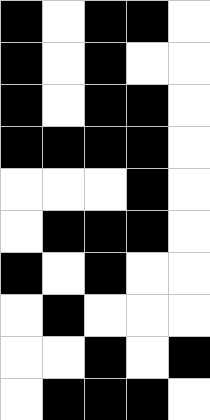[["black", "white", "black", "black", "white"], ["black", "white", "black", "white", "white"], ["black", "white", "black", "black", "white"], ["black", "black", "black", "black", "white"], ["white", "white", "white", "black", "white"], ["white", "black", "black", "black", "white"], ["black", "white", "black", "white", "white"], ["white", "black", "white", "white", "white"], ["white", "white", "black", "white", "black"], ["white", "black", "black", "black", "white"]]